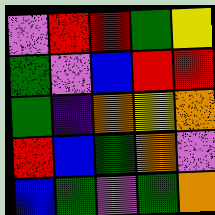[["violet", "red", "red", "green", "yellow"], ["green", "violet", "blue", "red", "red"], ["green", "indigo", "orange", "yellow", "orange"], ["red", "blue", "green", "orange", "violet"], ["blue", "green", "violet", "green", "orange"]]